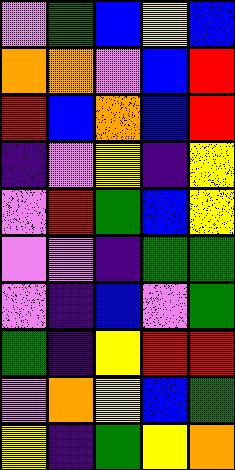[["violet", "green", "blue", "yellow", "blue"], ["orange", "orange", "violet", "blue", "red"], ["red", "blue", "orange", "blue", "red"], ["indigo", "violet", "yellow", "indigo", "yellow"], ["violet", "red", "green", "blue", "yellow"], ["violet", "violet", "indigo", "green", "green"], ["violet", "indigo", "blue", "violet", "green"], ["green", "indigo", "yellow", "red", "red"], ["violet", "orange", "yellow", "blue", "green"], ["yellow", "indigo", "green", "yellow", "orange"]]